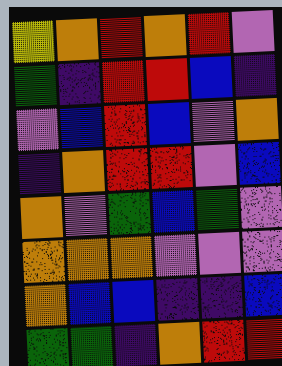[["yellow", "orange", "red", "orange", "red", "violet"], ["green", "indigo", "red", "red", "blue", "indigo"], ["violet", "blue", "red", "blue", "violet", "orange"], ["indigo", "orange", "red", "red", "violet", "blue"], ["orange", "violet", "green", "blue", "green", "violet"], ["orange", "orange", "orange", "violet", "violet", "violet"], ["orange", "blue", "blue", "indigo", "indigo", "blue"], ["green", "green", "indigo", "orange", "red", "red"]]